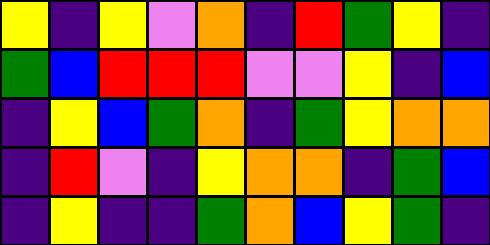[["yellow", "indigo", "yellow", "violet", "orange", "indigo", "red", "green", "yellow", "indigo"], ["green", "blue", "red", "red", "red", "violet", "violet", "yellow", "indigo", "blue"], ["indigo", "yellow", "blue", "green", "orange", "indigo", "green", "yellow", "orange", "orange"], ["indigo", "red", "violet", "indigo", "yellow", "orange", "orange", "indigo", "green", "blue"], ["indigo", "yellow", "indigo", "indigo", "green", "orange", "blue", "yellow", "green", "indigo"]]